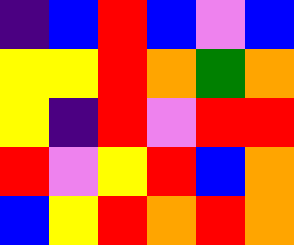[["indigo", "blue", "red", "blue", "violet", "blue"], ["yellow", "yellow", "red", "orange", "green", "orange"], ["yellow", "indigo", "red", "violet", "red", "red"], ["red", "violet", "yellow", "red", "blue", "orange"], ["blue", "yellow", "red", "orange", "red", "orange"]]